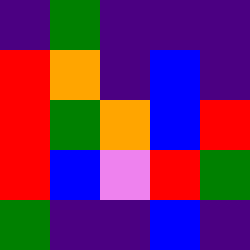[["indigo", "green", "indigo", "indigo", "indigo"], ["red", "orange", "indigo", "blue", "indigo"], ["red", "green", "orange", "blue", "red"], ["red", "blue", "violet", "red", "green"], ["green", "indigo", "indigo", "blue", "indigo"]]